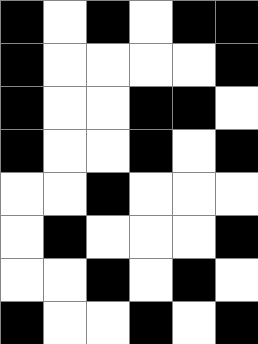[["black", "white", "black", "white", "black", "black"], ["black", "white", "white", "white", "white", "black"], ["black", "white", "white", "black", "black", "white"], ["black", "white", "white", "black", "white", "black"], ["white", "white", "black", "white", "white", "white"], ["white", "black", "white", "white", "white", "black"], ["white", "white", "black", "white", "black", "white"], ["black", "white", "white", "black", "white", "black"]]